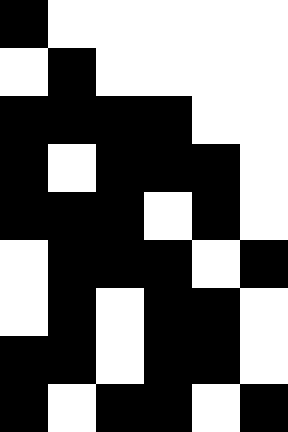[["black", "white", "white", "white", "white", "white"], ["white", "black", "white", "white", "white", "white"], ["black", "black", "black", "black", "white", "white"], ["black", "white", "black", "black", "black", "white"], ["black", "black", "black", "white", "black", "white"], ["white", "black", "black", "black", "white", "black"], ["white", "black", "white", "black", "black", "white"], ["black", "black", "white", "black", "black", "white"], ["black", "white", "black", "black", "white", "black"]]